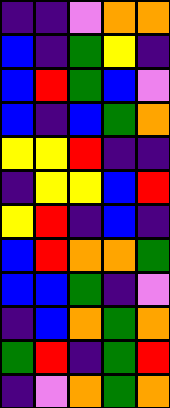[["indigo", "indigo", "violet", "orange", "orange"], ["blue", "indigo", "green", "yellow", "indigo"], ["blue", "red", "green", "blue", "violet"], ["blue", "indigo", "blue", "green", "orange"], ["yellow", "yellow", "red", "indigo", "indigo"], ["indigo", "yellow", "yellow", "blue", "red"], ["yellow", "red", "indigo", "blue", "indigo"], ["blue", "red", "orange", "orange", "green"], ["blue", "blue", "green", "indigo", "violet"], ["indigo", "blue", "orange", "green", "orange"], ["green", "red", "indigo", "green", "red"], ["indigo", "violet", "orange", "green", "orange"]]